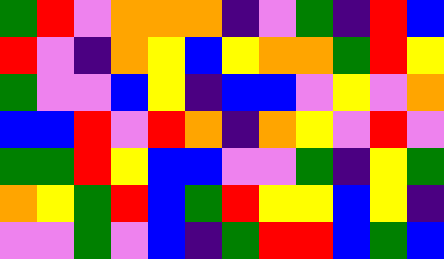[["green", "red", "violet", "orange", "orange", "orange", "indigo", "violet", "green", "indigo", "red", "blue"], ["red", "violet", "indigo", "orange", "yellow", "blue", "yellow", "orange", "orange", "green", "red", "yellow"], ["green", "violet", "violet", "blue", "yellow", "indigo", "blue", "blue", "violet", "yellow", "violet", "orange"], ["blue", "blue", "red", "violet", "red", "orange", "indigo", "orange", "yellow", "violet", "red", "violet"], ["green", "green", "red", "yellow", "blue", "blue", "violet", "violet", "green", "indigo", "yellow", "green"], ["orange", "yellow", "green", "red", "blue", "green", "red", "yellow", "yellow", "blue", "yellow", "indigo"], ["violet", "violet", "green", "violet", "blue", "indigo", "green", "red", "red", "blue", "green", "blue"]]